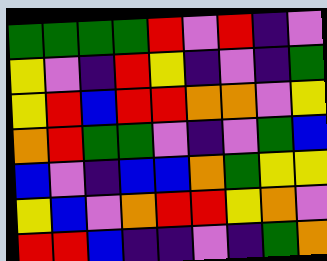[["green", "green", "green", "green", "red", "violet", "red", "indigo", "violet"], ["yellow", "violet", "indigo", "red", "yellow", "indigo", "violet", "indigo", "green"], ["yellow", "red", "blue", "red", "red", "orange", "orange", "violet", "yellow"], ["orange", "red", "green", "green", "violet", "indigo", "violet", "green", "blue"], ["blue", "violet", "indigo", "blue", "blue", "orange", "green", "yellow", "yellow"], ["yellow", "blue", "violet", "orange", "red", "red", "yellow", "orange", "violet"], ["red", "red", "blue", "indigo", "indigo", "violet", "indigo", "green", "orange"]]